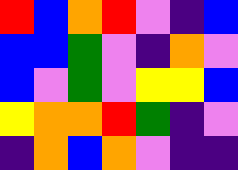[["red", "blue", "orange", "red", "violet", "indigo", "blue"], ["blue", "blue", "green", "violet", "indigo", "orange", "violet"], ["blue", "violet", "green", "violet", "yellow", "yellow", "blue"], ["yellow", "orange", "orange", "red", "green", "indigo", "violet"], ["indigo", "orange", "blue", "orange", "violet", "indigo", "indigo"]]